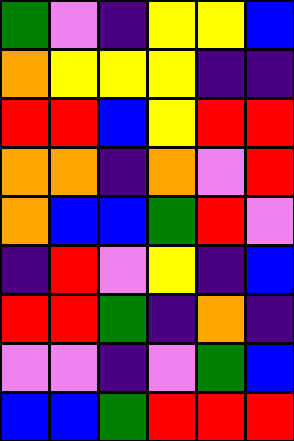[["green", "violet", "indigo", "yellow", "yellow", "blue"], ["orange", "yellow", "yellow", "yellow", "indigo", "indigo"], ["red", "red", "blue", "yellow", "red", "red"], ["orange", "orange", "indigo", "orange", "violet", "red"], ["orange", "blue", "blue", "green", "red", "violet"], ["indigo", "red", "violet", "yellow", "indigo", "blue"], ["red", "red", "green", "indigo", "orange", "indigo"], ["violet", "violet", "indigo", "violet", "green", "blue"], ["blue", "blue", "green", "red", "red", "red"]]